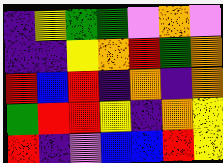[["indigo", "yellow", "green", "green", "violet", "orange", "violet"], ["indigo", "indigo", "yellow", "orange", "red", "green", "orange"], ["red", "blue", "red", "indigo", "orange", "indigo", "orange"], ["green", "red", "red", "yellow", "indigo", "orange", "yellow"], ["red", "indigo", "violet", "blue", "blue", "red", "yellow"]]